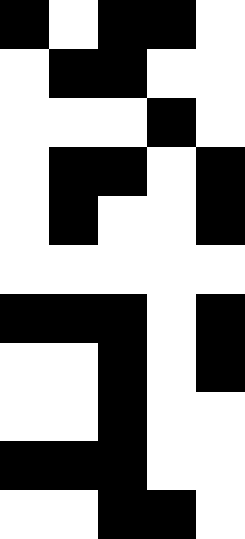[["black", "white", "black", "black", "white"], ["white", "black", "black", "white", "white"], ["white", "white", "white", "black", "white"], ["white", "black", "black", "white", "black"], ["white", "black", "white", "white", "black"], ["white", "white", "white", "white", "white"], ["black", "black", "black", "white", "black"], ["white", "white", "black", "white", "black"], ["white", "white", "black", "white", "white"], ["black", "black", "black", "white", "white"], ["white", "white", "black", "black", "white"]]